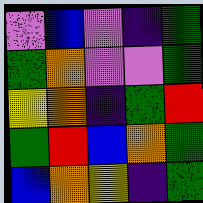[["violet", "blue", "violet", "indigo", "green"], ["green", "orange", "violet", "violet", "green"], ["yellow", "orange", "indigo", "green", "red"], ["green", "red", "blue", "orange", "green"], ["blue", "orange", "yellow", "indigo", "green"]]